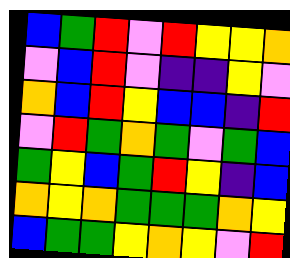[["blue", "green", "red", "violet", "red", "yellow", "yellow", "orange"], ["violet", "blue", "red", "violet", "indigo", "indigo", "yellow", "violet"], ["orange", "blue", "red", "yellow", "blue", "blue", "indigo", "red"], ["violet", "red", "green", "orange", "green", "violet", "green", "blue"], ["green", "yellow", "blue", "green", "red", "yellow", "indigo", "blue"], ["orange", "yellow", "orange", "green", "green", "green", "orange", "yellow"], ["blue", "green", "green", "yellow", "orange", "yellow", "violet", "red"]]